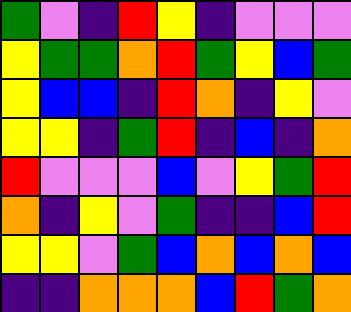[["green", "violet", "indigo", "red", "yellow", "indigo", "violet", "violet", "violet"], ["yellow", "green", "green", "orange", "red", "green", "yellow", "blue", "green"], ["yellow", "blue", "blue", "indigo", "red", "orange", "indigo", "yellow", "violet"], ["yellow", "yellow", "indigo", "green", "red", "indigo", "blue", "indigo", "orange"], ["red", "violet", "violet", "violet", "blue", "violet", "yellow", "green", "red"], ["orange", "indigo", "yellow", "violet", "green", "indigo", "indigo", "blue", "red"], ["yellow", "yellow", "violet", "green", "blue", "orange", "blue", "orange", "blue"], ["indigo", "indigo", "orange", "orange", "orange", "blue", "red", "green", "orange"]]